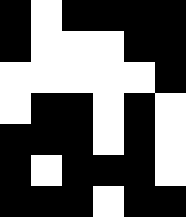[["black", "white", "black", "black", "black", "black"], ["black", "white", "white", "white", "black", "black"], ["white", "white", "white", "white", "white", "black"], ["white", "black", "black", "white", "black", "white"], ["black", "black", "black", "white", "black", "white"], ["black", "white", "black", "black", "black", "white"], ["black", "black", "black", "white", "black", "black"]]